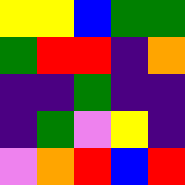[["yellow", "yellow", "blue", "green", "green"], ["green", "red", "red", "indigo", "orange"], ["indigo", "indigo", "green", "indigo", "indigo"], ["indigo", "green", "violet", "yellow", "indigo"], ["violet", "orange", "red", "blue", "red"]]